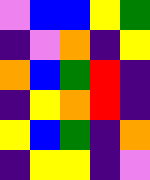[["violet", "blue", "blue", "yellow", "green"], ["indigo", "violet", "orange", "indigo", "yellow"], ["orange", "blue", "green", "red", "indigo"], ["indigo", "yellow", "orange", "red", "indigo"], ["yellow", "blue", "green", "indigo", "orange"], ["indigo", "yellow", "yellow", "indigo", "violet"]]